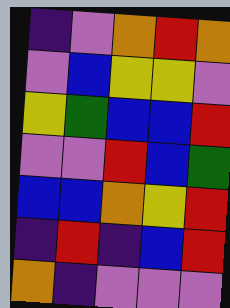[["indigo", "violet", "orange", "red", "orange"], ["violet", "blue", "yellow", "yellow", "violet"], ["yellow", "green", "blue", "blue", "red"], ["violet", "violet", "red", "blue", "green"], ["blue", "blue", "orange", "yellow", "red"], ["indigo", "red", "indigo", "blue", "red"], ["orange", "indigo", "violet", "violet", "violet"]]